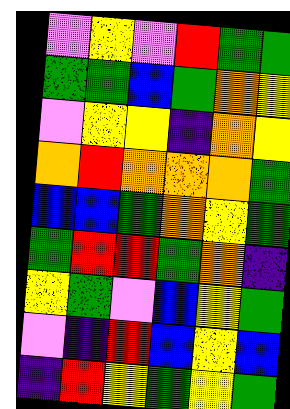[["violet", "yellow", "violet", "red", "green", "green"], ["green", "green", "blue", "green", "orange", "yellow"], ["violet", "yellow", "yellow", "indigo", "orange", "yellow"], ["orange", "red", "orange", "orange", "orange", "green"], ["blue", "blue", "green", "orange", "yellow", "green"], ["green", "red", "red", "green", "orange", "indigo"], ["yellow", "green", "violet", "blue", "yellow", "green"], ["violet", "indigo", "red", "blue", "yellow", "blue"], ["indigo", "red", "yellow", "green", "yellow", "green"]]